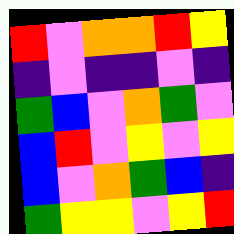[["red", "violet", "orange", "orange", "red", "yellow"], ["indigo", "violet", "indigo", "indigo", "violet", "indigo"], ["green", "blue", "violet", "orange", "green", "violet"], ["blue", "red", "violet", "yellow", "violet", "yellow"], ["blue", "violet", "orange", "green", "blue", "indigo"], ["green", "yellow", "yellow", "violet", "yellow", "red"]]